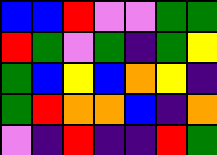[["blue", "blue", "red", "violet", "violet", "green", "green"], ["red", "green", "violet", "green", "indigo", "green", "yellow"], ["green", "blue", "yellow", "blue", "orange", "yellow", "indigo"], ["green", "red", "orange", "orange", "blue", "indigo", "orange"], ["violet", "indigo", "red", "indigo", "indigo", "red", "green"]]